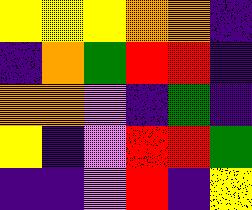[["yellow", "yellow", "yellow", "orange", "orange", "indigo"], ["indigo", "orange", "green", "red", "red", "indigo"], ["orange", "orange", "violet", "indigo", "green", "indigo"], ["yellow", "indigo", "violet", "red", "red", "green"], ["indigo", "indigo", "violet", "red", "indigo", "yellow"]]